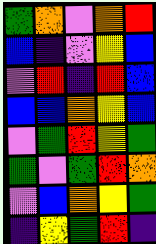[["green", "orange", "violet", "orange", "red"], ["blue", "indigo", "violet", "yellow", "blue"], ["violet", "red", "indigo", "red", "blue"], ["blue", "blue", "orange", "yellow", "blue"], ["violet", "green", "red", "yellow", "green"], ["green", "violet", "green", "red", "orange"], ["violet", "blue", "orange", "yellow", "green"], ["indigo", "yellow", "green", "red", "indigo"]]